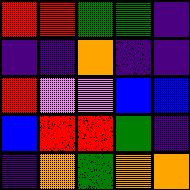[["red", "red", "green", "green", "indigo"], ["indigo", "indigo", "orange", "indigo", "indigo"], ["red", "violet", "violet", "blue", "blue"], ["blue", "red", "red", "green", "indigo"], ["indigo", "orange", "green", "orange", "orange"]]